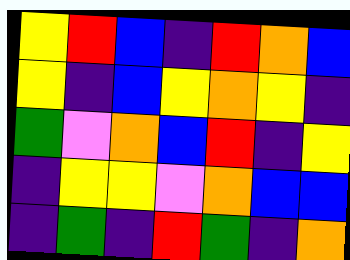[["yellow", "red", "blue", "indigo", "red", "orange", "blue"], ["yellow", "indigo", "blue", "yellow", "orange", "yellow", "indigo"], ["green", "violet", "orange", "blue", "red", "indigo", "yellow"], ["indigo", "yellow", "yellow", "violet", "orange", "blue", "blue"], ["indigo", "green", "indigo", "red", "green", "indigo", "orange"]]